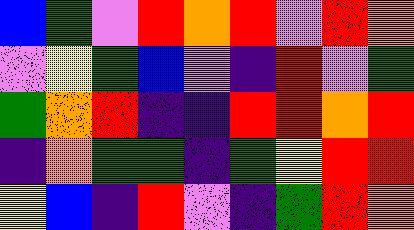[["blue", "green", "violet", "red", "orange", "red", "violet", "red", "orange"], ["violet", "yellow", "green", "blue", "violet", "indigo", "red", "violet", "green"], ["green", "orange", "red", "indigo", "indigo", "red", "red", "orange", "red"], ["indigo", "orange", "green", "green", "indigo", "green", "yellow", "red", "red"], ["yellow", "blue", "indigo", "red", "violet", "indigo", "green", "red", "orange"]]